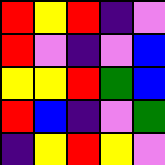[["red", "yellow", "red", "indigo", "violet"], ["red", "violet", "indigo", "violet", "blue"], ["yellow", "yellow", "red", "green", "blue"], ["red", "blue", "indigo", "violet", "green"], ["indigo", "yellow", "red", "yellow", "violet"]]